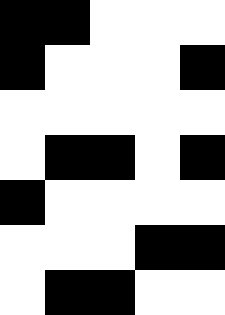[["black", "black", "white", "white", "white"], ["black", "white", "white", "white", "black"], ["white", "white", "white", "white", "white"], ["white", "black", "black", "white", "black"], ["black", "white", "white", "white", "white"], ["white", "white", "white", "black", "black"], ["white", "black", "black", "white", "white"]]